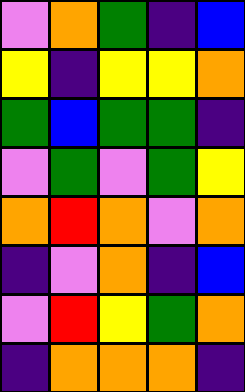[["violet", "orange", "green", "indigo", "blue"], ["yellow", "indigo", "yellow", "yellow", "orange"], ["green", "blue", "green", "green", "indigo"], ["violet", "green", "violet", "green", "yellow"], ["orange", "red", "orange", "violet", "orange"], ["indigo", "violet", "orange", "indigo", "blue"], ["violet", "red", "yellow", "green", "orange"], ["indigo", "orange", "orange", "orange", "indigo"]]